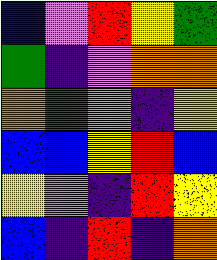[["blue", "violet", "red", "yellow", "green"], ["green", "indigo", "violet", "orange", "orange"], ["orange", "green", "orange", "indigo", "yellow"], ["blue", "blue", "yellow", "red", "blue"], ["yellow", "violet", "indigo", "red", "yellow"], ["blue", "indigo", "red", "indigo", "orange"]]